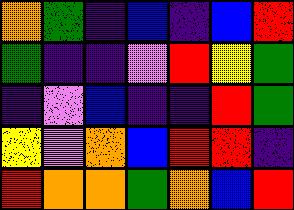[["orange", "green", "indigo", "blue", "indigo", "blue", "red"], ["green", "indigo", "indigo", "violet", "red", "yellow", "green"], ["indigo", "violet", "blue", "indigo", "indigo", "red", "green"], ["yellow", "violet", "orange", "blue", "red", "red", "indigo"], ["red", "orange", "orange", "green", "orange", "blue", "red"]]